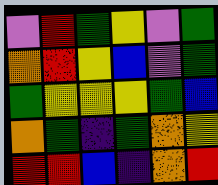[["violet", "red", "green", "yellow", "violet", "green"], ["orange", "red", "yellow", "blue", "violet", "green"], ["green", "yellow", "yellow", "yellow", "green", "blue"], ["orange", "green", "indigo", "green", "orange", "yellow"], ["red", "red", "blue", "indigo", "orange", "red"]]